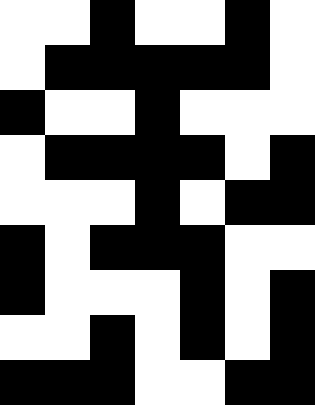[["white", "white", "black", "white", "white", "black", "white"], ["white", "black", "black", "black", "black", "black", "white"], ["black", "white", "white", "black", "white", "white", "white"], ["white", "black", "black", "black", "black", "white", "black"], ["white", "white", "white", "black", "white", "black", "black"], ["black", "white", "black", "black", "black", "white", "white"], ["black", "white", "white", "white", "black", "white", "black"], ["white", "white", "black", "white", "black", "white", "black"], ["black", "black", "black", "white", "white", "black", "black"]]